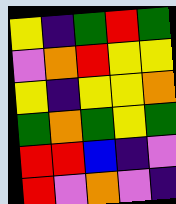[["yellow", "indigo", "green", "red", "green"], ["violet", "orange", "red", "yellow", "yellow"], ["yellow", "indigo", "yellow", "yellow", "orange"], ["green", "orange", "green", "yellow", "green"], ["red", "red", "blue", "indigo", "violet"], ["red", "violet", "orange", "violet", "indigo"]]